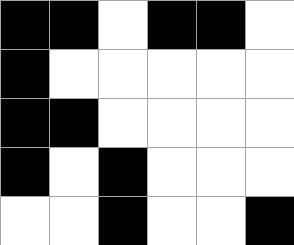[["black", "black", "white", "black", "black", "white"], ["black", "white", "white", "white", "white", "white"], ["black", "black", "white", "white", "white", "white"], ["black", "white", "black", "white", "white", "white"], ["white", "white", "black", "white", "white", "black"]]